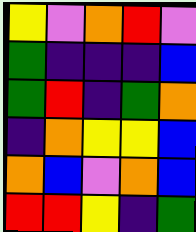[["yellow", "violet", "orange", "red", "violet"], ["green", "indigo", "indigo", "indigo", "blue"], ["green", "red", "indigo", "green", "orange"], ["indigo", "orange", "yellow", "yellow", "blue"], ["orange", "blue", "violet", "orange", "blue"], ["red", "red", "yellow", "indigo", "green"]]